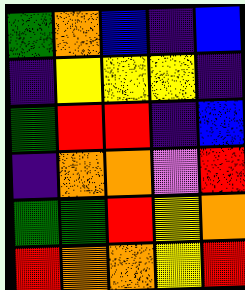[["green", "orange", "blue", "indigo", "blue"], ["indigo", "yellow", "yellow", "yellow", "indigo"], ["green", "red", "red", "indigo", "blue"], ["indigo", "orange", "orange", "violet", "red"], ["green", "green", "red", "yellow", "orange"], ["red", "orange", "orange", "yellow", "red"]]